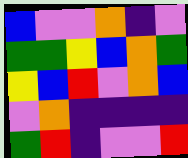[["blue", "violet", "violet", "orange", "indigo", "violet"], ["green", "green", "yellow", "blue", "orange", "green"], ["yellow", "blue", "red", "violet", "orange", "blue"], ["violet", "orange", "indigo", "indigo", "indigo", "indigo"], ["green", "red", "indigo", "violet", "violet", "red"]]